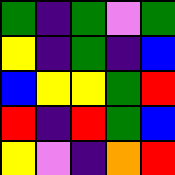[["green", "indigo", "green", "violet", "green"], ["yellow", "indigo", "green", "indigo", "blue"], ["blue", "yellow", "yellow", "green", "red"], ["red", "indigo", "red", "green", "blue"], ["yellow", "violet", "indigo", "orange", "red"]]